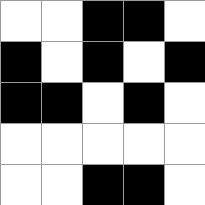[["white", "white", "black", "black", "white"], ["black", "white", "black", "white", "black"], ["black", "black", "white", "black", "white"], ["white", "white", "white", "white", "white"], ["white", "white", "black", "black", "white"]]